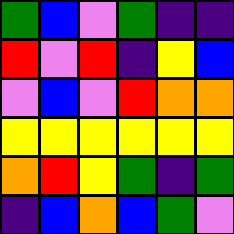[["green", "blue", "violet", "green", "indigo", "indigo"], ["red", "violet", "red", "indigo", "yellow", "blue"], ["violet", "blue", "violet", "red", "orange", "orange"], ["yellow", "yellow", "yellow", "yellow", "yellow", "yellow"], ["orange", "red", "yellow", "green", "indigo", "green"], ["indigo", "blue", "orange", "blue", "green", "violet"]]